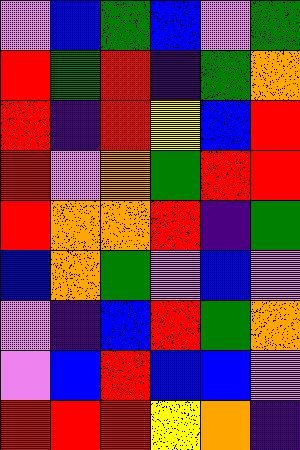[["violet", "blue", "green", "blue", "violet", "green"], ["red", "green", "red", "indigo", "green", "orange"], ["red", "indigo", "red", "yellow", "blue", "red"], ["red", "violet", "orange", "green", "red", "red"], ["red", "orange", "orange", "red", "indigo", "green"], ["blue", "orange", "green", "violet", "blue", "violet"], ["violet", "indigo", "blue", "red", "green", "orange"], ["violet", "blue", "red", "blue", "blue", "violet"], ["red", "red", "red", "yellow", "orange", "indigo"]]